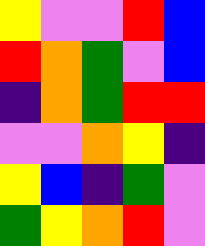[["yellow", "violet", "violet", "red", "blue"], ["red", "orange", "green", "violet", "blue"], ["indigo", "orange", "green", "red", "red"], ["violet", "violet", "orange", "yellow", "indigo"], ["yellow", "blue", "indigo", "green", "violet"], ["green", "yellow", "orange", "red", "violet"]]